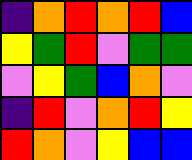[["indigo", "orange", "red", "orange", "red", "blue"], ["yellow", "green", "red", "violet", "green", "green"], ["violet", "yellow", "green", "blue", "orange", "violet"], ["indigo", "red", "violet", "orange", "red", "yellow"], ["red", "orange", "violet", "yellow", "blue", "blue"]]